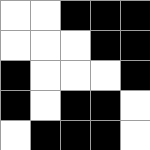[["white", "white", "black", "black", "black"], ["white", "white", "white", "black", "black"], ["black", "white", "white", "white", "black"], ["black", "white", "black", "black", "white"], ["white", "black", "black", "black", "white"]]